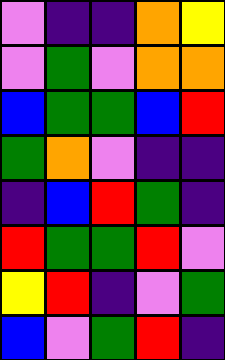[["violet", "indigo", "indigo", "orange", "yellow"], ["violet", "green", "violet", "orange", "orange"], ["blue", "green", "green", "blue", "red"], ["green", "orange", "violet", "indigo", "indigo"], ["indigo", "blue", "red", "green", "indigo"], ["red", "green", "green", "red", "violet"], ["yellow", "red", "indigo", "violet", "green"], ["blue", "violet", "green", "red", "indigo"]]